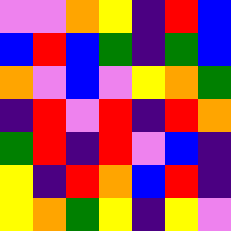[["violet", "violet", "orange", "yellow", "indigo", "red", "blue"], ["blue", "red", "blue", "green", "indigo", "green", "blue"], ["orange", "violet", "blue", "violet", "yellow", "orange", "green"], ["indigo", "red", "violet", "red", "indigo", "red", "orange"], ["green", "red", "indigo", "red", "violet", "blue", "indigo"], ["yellow", "indigo", "red", "orange", "blue", "red", "indigo"], ["yellow", "orange", "green", "yellow", "indigo", "yellow", "violet"]]